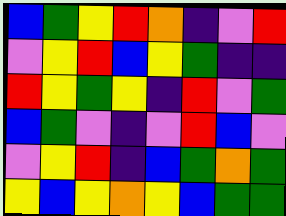[["blue", "green", "yellow", "red", "orange", "indigo", "violet", "red"], ["violet", "yellow", "red", "blue", "yellow", "green", "indigo", "indigo"], ["red", "yellow", "green", "yellow", "indigo", "red", "violet", "green"], ["blue", "green", "violet", "indigo", "violet", "red", "blue", "violet"], ["violet", "yellow", "red", "indigo", "blue", "green", "orange", "green"], ["yellow", "blue", "yellow", "orange", "yellow", "blue", "green", "green"]]